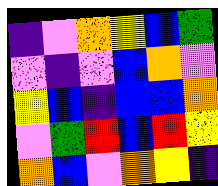[["indigo", "violet", "orange", "yellow", "blue", "green"], ["violet", "indigo", "violet", "blue", "orange", "violet"], ["yellow", "blue", "indigo", "blue", "blue", "orange"], ["violet", "green", "red", "blue", "red", "yellow"], ["orange", "blue", "violet", "orange", "yellow", "indigo"]]